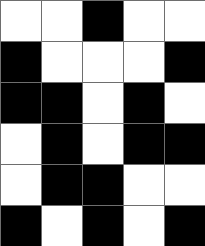[["white", "white", "black", "white", "white"], ["black", "white", "white", "white", "black"], ["black", "black", "white", "black", "white"], ["white", "black", "white", "black", "black"], ["white", "black", "black", "white", "white"], ["black", "white", "black", "white", "black"]]